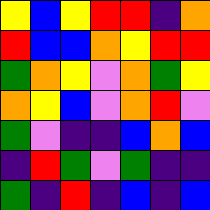[["yellow", "blue", "yellow", "red", "red", "indigo", "orange"], ["red", "blue", "blue", "orange", "yellow", "red", "red"], ["green", "orange", "yellow", "violet", "orange", "green", "yellow"], ["orange", "yellow", "blue", "violet", "orange", "red", "violet"], ["green", "violet", "indigo", "indigo", "blue", "orange", "blue"], ["indigo", "red", "green", "violet", "green", "indigo", "indigo"], ["green", "indigo", "red", "indigo", "blue", "indigo", "blue"]]